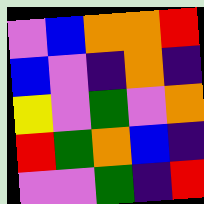[["violet", "blue", "orange", "orange", "red"], ["blue", "violet", "indigo", "orange", "indigo"], ["yellow", "violet", "green", "violet", "orange"], ["red", "green", "orange", "blue", "indigo"], ["violet", "violet", "green", "indigo", "red"]]